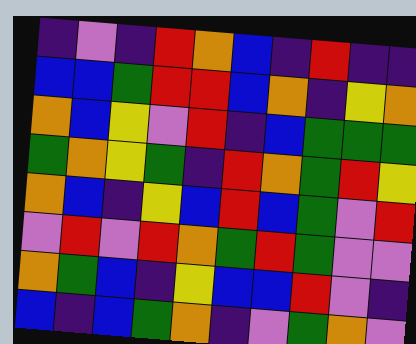[["indigo", "violet", "indigo", "red", "orange", "blue", "indigo", "red", "indigo", "indigo"], ["blue", "blue", "green", "red", "red", "blue", "orange", "indigo", "yellow", "orange"], ["orange", "blue", "yellow", "violet", "red", "indigo", "blue", "green", "green", "green"], ["green", "orange", "yellow", "green", "indigo", "red", "orange", "green", "red", "yellow"], ["orange", "blue", "indigo", "yellow", "blue", "red", "blue", "green", "violet", "red"], ["violet", "red", "violet", "red", "orange", "green", "red", "green", "violet", "violet"], ["orange", "green", "blue", "indigo", "yellow", "blue", "blue", "red", "violet", "indigo"], ["blue", "indigo", "blue", "green", "orange", "indigo", "violet", "green", "orange", "violet"]]